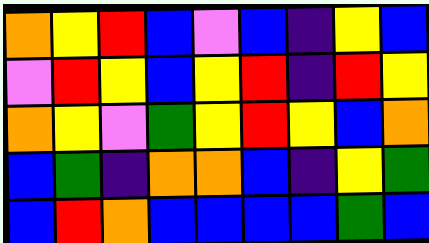[["orange", "yellow", "red", "blue", "violet", "blue", "indigo", "yellow", "blue"], ["violet", "red", "yellow", "blue", "yellow", "red", "indigo", "red", "yellow"], ["orange", "yellow", "violet", "green", "yellow", "red", "yellow", "blue", "orange"], ["blue", "green", "indigo", "orange", "orange", "blue", "indigo", "yellow", "green"], ["blue", "red", "orange", "blue", "blue", "blue", "blue", "green", "blue"]]